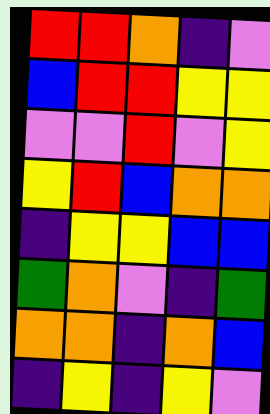[["red", "red", "orange", "indigo", "violet"], ["blue", "red", "red", "yellow", "yellow"], ["violet", "violet", "red", "violet", "yellow"], ["yellow", "red", "blue", "orange", "orange"], ["indigo", "yellow", "yellow", "blue", "blue"], ["green", "orange", "violet", "indigo", "green"], ["orange", "orange", "indigo", "orange", "blue"], ["indigo", "yellow", "indigo", "yellow", "violet"]]